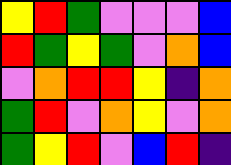[["yellow", "red", "green", "violet", "violet", "violet", "blue"], ["red", "green", "yellow", "green", "violet", "orange", "blue"], ["violet", "orange", "red", "red", "yellow", "indigo", "orange"], ["green", "red", "violet", "orange", "yellow", "violet", "orange"], ["green", "yellow", "red", "violet", "blue", "red", "indigo"]]